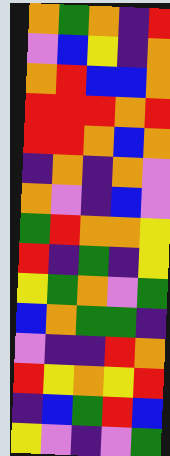[["orange", "green", "orange", "indigo", "red"], ["violet", "blue", "yellow", "indigo", "orange"], ["orange", "red", "blue", "blue", "orange"], ["red", "red", "red", "orange", "red"], ["red", "red", "orange", "blue", "orange"], ["indigo", "orange", "indigo", "orange", "violet"], ["orange", "violet", "indigo", "blue", "violet"], ["green", "red", "orange", "orange", "yellow"], ["red", "indigo", "green", "indigo", "yellow"], ["yellow", "green", "orange", "violet", "green"], ["blue", "orange", "green", "green", "indigo"], ["violet", "indigo", "indigo", "red", "orange"], ["red", "yellow", "orange", "yellow", "red"], ["indigo", "blue", "green", "red", "blue"], ["yellow", "violet", "indigo", "violet", "green"]]